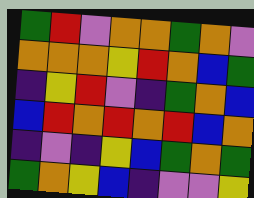[["green", "red", "violet", "orange", "orange", "green", "orange", "violet"], ["orange", "orange", "orange", "yellow", "red", "orange", "blue", "green"], ["indigo", "yellow", "red", "violet", "indigo", "green", "orange", "blue"], ["blue", "red", "orange", "red", "orange", "red", "blue", "orange"], ["indigo", "violet", "indigo", "yellow", "blue", "green", "orange", "green"], ["green", "orange", "yellow", "blue", "indigo", "violet", "violet", "yellow"]]